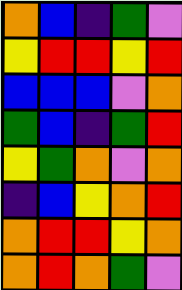[["orange", "blue", "indigo", "green", "violet"], ["yellow", "red", "red", "yellow", "red"], ["blue", "blue", "blue", "violet", "orange"], ["green", "blue", "indigo", "green", "red"], ["yellow", "green", "orange", "violet", "orange"], ["indigo", "blue", "yellow", "orange", "red"], ["orange", "red", "red", "yellow", "orange"], ["orange", "red", "orange", "green", "violet"]]